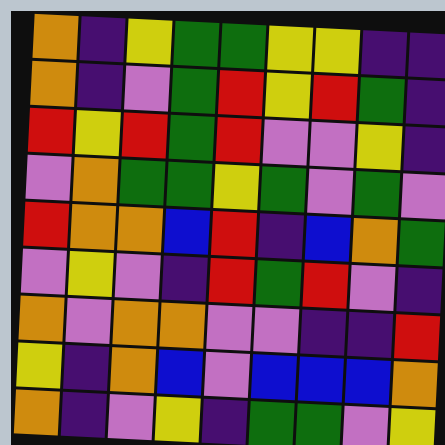[["orange", "indigo", "yellow", "green", "green", "yellow", "yellow", "indigo", "indigo"], ["orange", "indigo", "violet", "green", "red", "yellow", "red", "green", "indigo"], ["red", "yellow", "red", "green", "red", "violet", "violet", "yellow", "indigo"], ["violet", "orange", "green", "green", "yellow", "green", "violet", "green", "violet"], ["red", "orange", "orange", "blue", "red", "indigo", "blue", "orange", "green"], ["violet", "yellow", "violet", "indigo", "red", "green", "red", "violet", "indigo"], ["orange", "violet", "orange", "orange", "violet", "violet", "indigo", "indigo", "red"], ["yellow", "indigo", "orange", "blue", "violet", "blue", "blue", "blue", "orange"], ["orange", "indigo", "violet", "yellow", "indigo", "green", "green", "violet", "yellow"]]